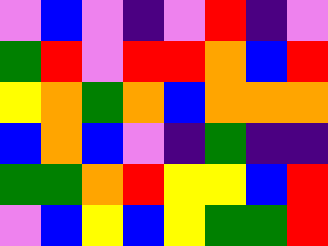[["violet", "blue", "violet", "indigo", "violet", "red", "indigo", "violet"], ["green", "red", "violet", "red", "red", "orange", "blue", "red"], ["yellow", "orange", "green", "orange", "blue", "orange", "orange", "orange"], ["blue", "orange", "blue", "violet", "indigo", "green", "indigo", "indigo"], ["green", "green", "orange", "red", "yellow", "yellow", "blue", "red"], ["violet", "blue", "yellow", "blue", "yellow", "green", "green", "red"]]